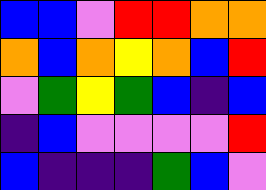[["blue", "blue", "violet", "red", "red", "orange", "orange"], ["orange", "blue", "orange", "yellow", "orange", "blue", "red"], ["violet", "green", "yellow", "green", "blue", "indigo", "blue"], ["indigo", "blue", "violet", "violet", "violet", "violet", "red"], ["blue", "indigo", "indigo", "indigo", "green", "blue", "violet"]]